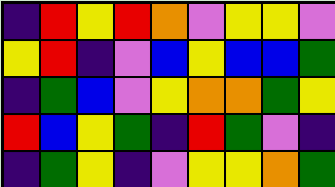[["indigo", "red", "yellow", "red", "orange", "violet", "yellow", "yellow", "violet"], ["yellow", "red", "indigo", "violet", "blue", "yellow", "blue", "blue", "green"], ["indigo", "green", "blue", "violet", "yellow", "orange", "orange", "green", "yellow"], ["red", "blue", "yellow", "green", "indigo", "red", "green", "violet", "indigo"], ["indigo", "green", "yellow", "indigo", "violet", "yellow", "yellow", "orange", "green"]]